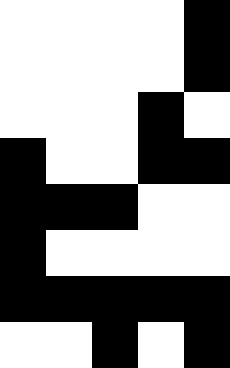[["white", "white", "white", "white", "black"], ["white", "white", "white", "white", "black"], ["white", "white", "white", "black", "white"], ["black", "white", "white", "black", "black"], ["black", "black", "black", "white", "white"], ["black", "white", "white", "white", "white"], ["black", "black", "black", "black", "black"], ["white", "white", "black", "white", "black"]]